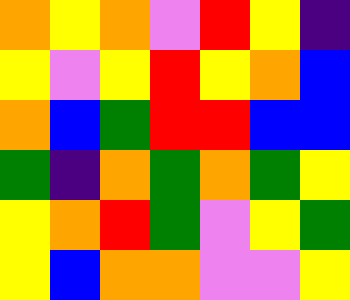[["orange", "yellow", "orange", "violet", "red", "yellow", "indigo"], ["yellow", "violet", "yellow", "red", "yellow", "orange", "blue"], ["orange", "blue", "green", "red", "red", "blue", "blue"], ["green", "indigo", "orange", "green", "orange", "green", "yellow"], ["yellow", "orange", "red", "green", "violet", "yellow", "green"], ["yellow", "blue", "orange", "orange", "violet", "violet", "yellow"]]